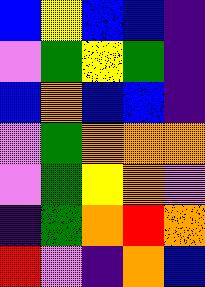[["blue", "yellow", "blue", "blue", "indigo"], ["violet", "green", "yellow", "green", "indigo"], ["blue", "orange", "blue", "blue", "indigo"], ["violet", "green", "orange", "orange", "orange"], ["violet", "green", "yellow", "orange", "violet"], ["indigo", "green", "orange", "red", "orange"], ["red", "violet", "indigo", "orange", "blue"]]